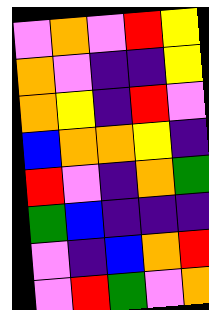[["violet", "orange", "violet", "red", "yellow"], ["orange", "violet", "indigo", "indigo", "yellow"], ["orange", "yellow", "indigo", "red", "violet"], ["blue", "orange", "orange", "yellow", "indigo"], ["red", "violet", "indigo", "orange", "green"], ["green", "blue", "indigo", "indigo", "indigo"], ["violet", "indigo", "blue", "orange", "red"], ["violet", "red", "green", "violet", "orange"]]